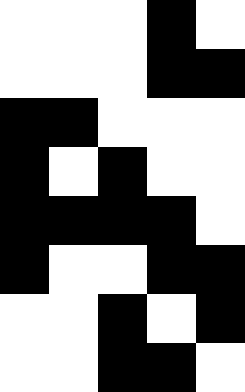[["white", "white", "white", "black", "white"], ["white", "white", "white", "black", "black"], ["black", "black", "white", "white", "white"], ["black", "white", "black", "white", "white"], ["black", "black", "black", "black", "white"], ["black", "white", "white", "black", "black"], ["white", "white", "black", "white", "black"], ["white", "white", "black", "black", "white"]]